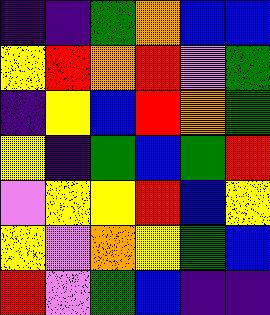[["indigo", "indigo", "green", "orange", "blue", "blue"], ["yellow", "red", "orange", "red", "violet", "green"], ["indigo", "yellow", "blue", "red", "orange", "green"], ["yellow", "indigo", "green", "blue", "green", "red"], ["violet", "yellow", "yellow", "red", "blue", "yellow"], ["yellow", "violet", "orange", "yellow", "green", "blue"], ["red", "violet", "green", "blue", "indigo", "indigo"]]